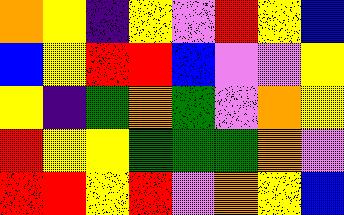[["orange", "yellow", "indigo", "yellow", "violet", "red", "yellow", "blue"], ["blue", "yellow", "red", "red", "blue", "violet", "violet", "yellow"], ["yellow", "indigo", "green", "orange", "green", "violet", "orange", "yellow"], ["red", "yellow", "yellow", "green", "green", "green", "orange", "violet"], ["red", "red", "yellow", "red", "violet", "orange", "yellow", "blue"]]